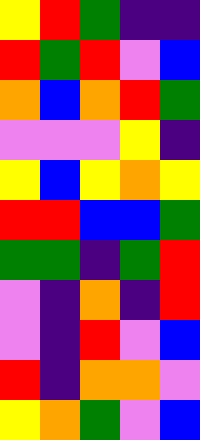[["yellow", "red", "green", "indigo", "indigo"], ["red", "green", "red", "violet", "blue"], ["orange", "blue", "orange", "red", "green"], ["violet", "violet", "violet", "yellow", "indigo"], ["yellow", "blue", "yellow", "orange", "yellow"], ["red", "red", "blue", "blue", "green"], ["green", "green", "indigo", "green", "red"], ["violet", "indigo", "orange", "indigo", "red"], ["violet", "indigo", "red", "violet", "blue"], ["red", "indigo", "orange", "orange", "violet"], ["yellow", "orange", "green", "violet", "blue"]]